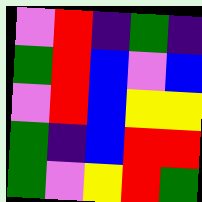[["violet", "red", "indigo", "green", "indigo"], ["green", "red", "blue", "violet", "blue"], ["violet", "red", "blue", "yellow", "yellow"], ["green", "indigo", "blue", "red", "red"], ["green", "violet", "yellow", "red", "green"]]